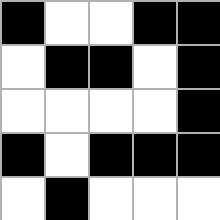[["black", "white", "white", "black", "black"], ["white", "black", "black", "white", "black"], ["white", "white", "white", "white", "black"], ["black", "white", "black", "black", "black"], ["white", "black", "white", "white", "white"]]